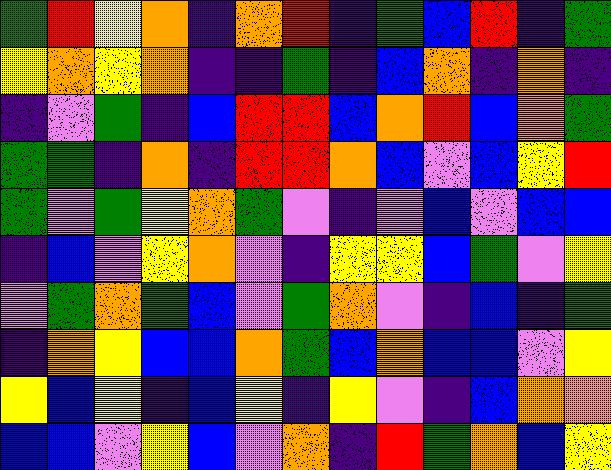[["green", "red", "yellow", "orange", "indigo", "orange", "red", "indigo", "green", "blue", "red", "indigo", "green"], ["yellow", "orange", "yellow", "orange", "indigo", "indigo", "green", "indigo", "blue", "orange", "indigo", "orange", "indigo"], ["indigo", "violet", "green", "indigo", "blue", "red", "red", "blue", "orange", "red", "blue", "orange", "green"], ["green", "green", "indigo", "orange", "indigo", "red", "red", "orange", "blue", "violet", "blue", "yellow", "red"], ["green", "violet", "green", "yellow", "orange", "green", "violet", "indigo", "violet", "blue", "violet", "blue", "blue"], ["indigo", "blue", "violet", "yellow", "orange", "violet", "indigo", "yellow", "yellow", "blue", "green", "violet", "yellow"], ["violet", "green", "orange", "green", "blue", "violet", "green", "orange", "violet", "indigo", "blue", "indigo", "green"], ["indigo", "orange", "yellow", "blue", "blue", "orange", "green", "blue", "orange", "blue", "blue", "violet", "yellow"], ["yellow", "blue", "yellow", "indigo", "blue", "yellow", "indigo", "yellow", "violet", "indigo", "blue", "orange", "orange"], ["blue", "blue", "violet", "yellow", "blue", "violet", "orange", "indigo", "red", "green", "orange", "blue", "yellow"]]